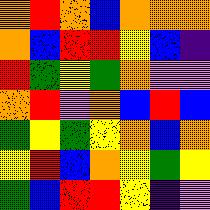[["orange", "red", "orange", "blue", "orange", "orange", "orange"], ["orange", "blue", "red", "red", "yellow", "blue", "indigo"], ["red", "green", "yellow", "green", "orange", "violet", "violet"], ["orange", "red", "violet", "orange", "blue", "red", "blue"], ["green", "yellow", "green", "yellow", "orange", "blue", "orange"], ["yellow", "red", "blue", "orange", "yellow", "green", "yellow"], ["green", "blue", "red", "red", "yellow", "indigo", "violet"]]